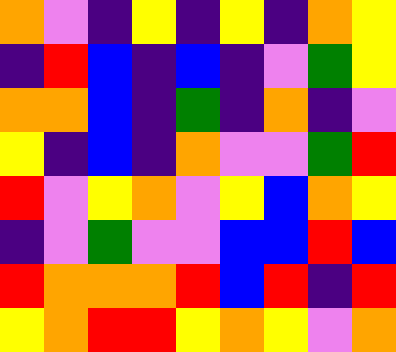[["orange", "violet", "indigo", "yellow", "indigo", "yellow", "indigo", "orange", "yellow"], ["indigo", "red", "blue", "indigo", "blue", "indigo", "violet", "green", "yellow"], ["orange", "orange", "blue", "indigo", "green", "indigo", "orange", "indigo", "violet"], ["yellow", "indigo", "blue", "indigo", "orange", "violet", "violet", "green", "red"], ["red", "violet", "yellow", "orange", "violet", "yellow", "blue", "orange", "yellow"], ["indigo", "violet", "green", "violet", "violet", "blue", "blue", "red", "blue"], ["red", "orange", "orange", "orange", "red", "blue", "red", "indigo", "red"], ["yellow", "orange", "red", "red", "yellow", "orange", "yellow", "violet", "orange"]]